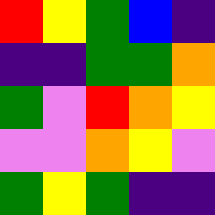[["red", "yellow", "green", "blue", "indigo"], ["indigo", "indigo", "green", "green", "orange"], ["green", "violet", "red", "orange", "yellow"], ["violet", "violet", "orange", "yellow", "violet"], ["green", "yellow", "green", "indigo", "indigo"]]